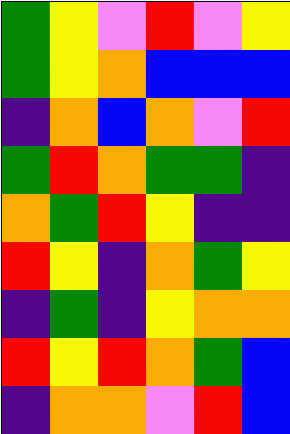[["green", "yellow", "violet", "red", "violet", "yellow"], ["green", "yellow", "orange", "blue", "blue", "blue"], ["indigo", "orange", "blue", "orange", "violet", "red"], ["green", "red", "orange", "green", "green", "indigo"], ["orange", "green", "red", "yellow", "indigo", "indigo"], ["red", "yellow", "indigo", "orange", "green", "yellow"], ["indigo", "green", "indigo", "yellow", "orange", "orange"], ["red", "yellow", "red", "orange", "green", "blue"], ["indigo", "orange", "orange", "violet", "red", "blue"]]